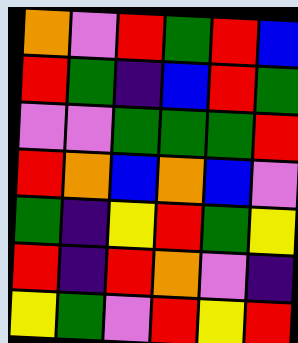[["orange", "violet", "red", "green", "red", "blue"], ["red", "green", "indigo", "blue", "red", "green"], ["violet", "violet", "green", "green", "green", "red"], ["red", "orange", "blue", "orange", "blue", "violet"], ["green", "indigo", "yellow", "red", "green", "yellow"], ["red", "indigo", "red", "orange", "violet", "indigo"], ["yellow", "green", "violet", "red", "yellow", "red"]]